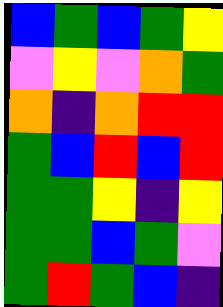[["blue", "green", "blue", "green", "yellow"], ["violet", "yellow", "violet", "orange", "green"], ["orange", "indigo", "orange", "red", "red"], ["green", "blue", "red", "blue", "red"], ["green", "green", "yellow", "indigo", "yellow"], ["green", "green", "blue", "green", "violet"], ["green", "red", "green", "blue", "indigo"]]